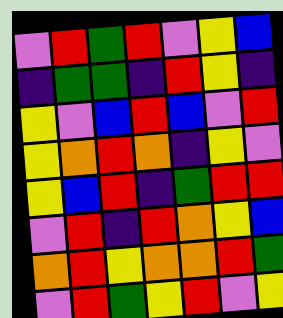[["violet", "red", "green", "red", "violet", "yellow", "blue"], ["indigo", "green", "green", "indigo", "red", "yellow", "indigo"], ["yellow", "violet", "blue", "red", "blue", "violet", "red"], ["yellow", "orange", "red", "orange", "indigo", "yellow", "violet"], ["yellow", "blue", "red", "indigo", "green", "red", "red"], ["violet", "red", "indigo", "red", "orange", "yellow", "blue"], ["orange", "red", "yellow", "orange", "orange", "red", "green"], ["violet", "red", "green", "yellow", "red", "violet", "yellow"]]